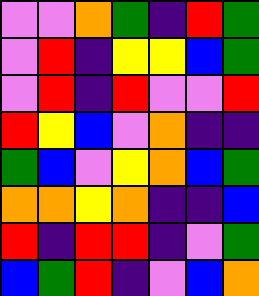[["violet", "violet", "orange", "green", "indigo", "red", "green"], ["violet", "red", "indigo", "yellow", "yellow", "blue", "green"], ["violet", "red", "indigo", "red", "violet", "violet", "red"], ["red", "yellow", "blue", "violet", "orange", "indigo", "indigo"], ["green", "blue", "violet", "yellow", "orange", "blue", "green"], ["orange", "orange", "yellow", "orange", "indigo", "indigo", "blue"], ["red", "indigo", "red", "red", "indigo", "violet", "green"], ["blue", "green", "red", "indigo", "violet", "blue", "orange"]]